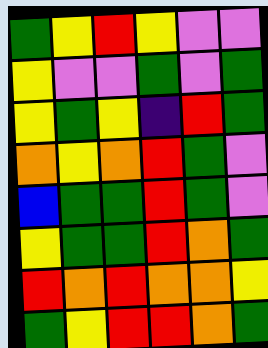[["green", "yellow", "red", "yellow", "violet", "violet"], ["yellow", "violet", "violet", "green", "violet", "green"], ["yellow", "green", "yellow", "indigo", "red", "green"], ["orange", "yellow", "orange", "red", "green", "violet"], ["blue", "green", "green", "red", "green", "violet"], ["yellow", "green", "green", "red", "orange", "green"], ["red", "orange", "red", "orange", "orange", "yellow"], ["green", "yellow", "red", "red", "orange", "green"]]